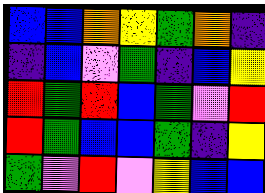[["blue", "blue", "orange", "yellow", "green", "orange", "indigo"], ["indigo", "blue", "violet", "green", "indigo", "blue", "yellow"], ["red", "green", "red", "blue", "green", "violet", "red"], ["red", "green", "blue", "blue", "green", "indigo", "yellow"], ["green", "violet", "red", "violet", "yellow", "blue", "blue"]]